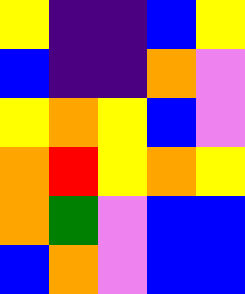[["yellow", "indigo", "indigo", "blue", "yellow"], ["blue", "indigo", "indigo", "orange", "violet"], ["yellow", "orange", "yellow", "blue", "violet"], ["orange", "red", "yellow", "orange", "yellow"], ["orange", "green", "violet", "blue", "blue"], ["blue", "orange", "violet", "blue", "blue"]]